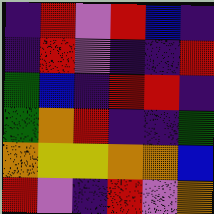[["indigo", "red", "violet", "red", "blue", "indigo"], ["indigo", "red", "violet", "indigo", "indigo", "red"], ["green", "blue", "indigo", "red", "red", "indigo"], ["green", "orange", "red", "indigo", "indigo", "green"], ["orange", "yellow", "yellow", "orange", "orange", "blue"], ["red", "violet", "indigo", "red", "violet", "orange"]]